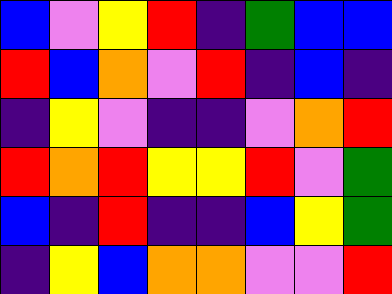[["blue", "violet", "yellow", "red", "indigo", "green", "blue", "blue"], ["red", "blue", "orange", "violet", "red", "indigo", "blue", "indigo"], ["indigo", "yellow", "violet", "indigo", "indigo", "violet", "orange", "red"], ["red", "orange", "red", "yellow", "yellow", "red", "violet", "green"], ["blue", "indigo", "red", "indigo", "indigo", "blue", "yellow", "green"], ["indigo", "yellow", "blue", "orange", "orange", "violet", "violet", "red"]]